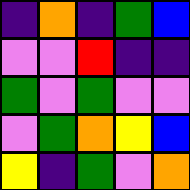[["indigo", "orange", "indigo", "green", "blue"], ["violet", "violet", "red", "indigo", "indigo"], ["green", "violet", "green", "violet", "violet"], ["violet", "green", "orange", "yellow", "blue"], ["yellow", "indigo", "green", "violet", "orange"]]